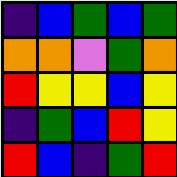[["indigo", "blue", "green", "blue", "green"], ["orange", "orange", "violet", "green", "orange"], ["red", "yellow", "yellow", "blue", "yellow"], ["indigo", "green", "blue", "red", "yellow"], ["red", "blue", "indigo", "green", "red"]]